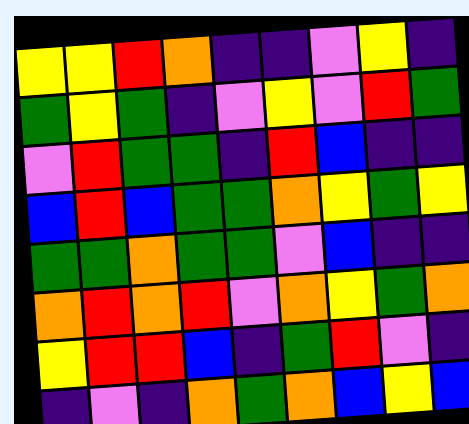[["yellow", "yellow", "red", "orange", "indigo", "indigo", "violet", "yellow", "indigo"], ["green", "yellow", "green", "indigo", "violet", "yellow", "violet", "red", "green"], ["violet", "red", "green", "green", "indigo", "red", "blue", "indigo", "indigo"], ["blue", "red", "blue", "green", "green", "orange", "yellow", "green", "yellow"], ["green", "green", "orange", "green", "green", "violet", "blue", "indigo", "indigo"], ["orange", "red", "orange", "red", "violet", "orange", "yellow", "green", "orange"], ["yellow", "red", "red", "blue", "indigo", "green", "red", "violet", "indigo"], ["indigo", "violet", "indigo", "orange", "green", "orange", "blue", "yellow", "blue"]]